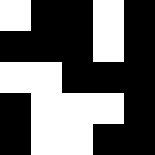[["white", "black", "black", "white", "black"], ["black", "black", "black", "white", "black"], ["white", "white", "black", "black", "black"], ["black", "white", "white", "white", "black"], ["black", "white", "white", "black", "black"]]